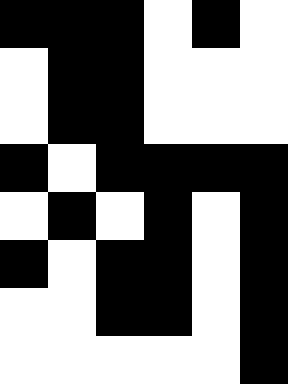[["black", "black", "black", "white", "black", "white"], ["white", "black", "black", "white", "white", "white"], ["white", "black", "black", "white", "white", "white"], ["black", "white", "black", "black", "black", "black"], ["white", "black", "white", "black", "white", "black"], ["black", "white", "black", "black", "white", "black"], ["white", "white", "black", "black", "white", "black"], ["white", "white", "white", "white", "white", "black"]]